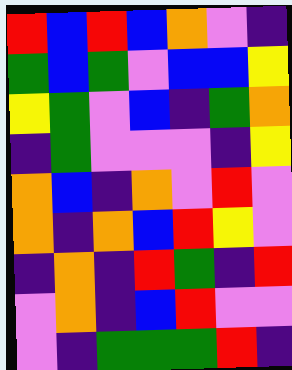[["red", "blue", "red", "blue", "orange", "violet", "indigo"], ["green", "blue", "green", "violet", "blue", "blue", "yellow"], ["yellow", "green", "violet", "blue", "indigo", "green", "orange"], ["indigo", "green", "violet", "violet", "violet", "indigo", "yellow"], ["orange", "blue", "indigo", "orange", "violet", "red", "violet"], ["orange", "indigo", "orange", "blue", "red", "yellow", "violet"], ["indigo", "orange", "indigo", "red", "green", "indigo", "red"], ["violet", "orange", "indigo", "blue", "red", "violet", "violet"], ["violet", "indigo", "green", "green", "green", "red", "indigo"]]